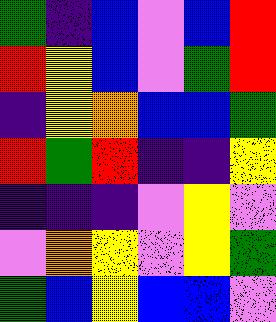[["green", "indigo", "blue", "violet", "blue", "red"], ["red", "yellow", "blue", "violet", "green", "red"], ["indigo", "yellow", "orange", "blue", "blue", "green"], ["red", "green", "red", "indigo", "indigo", "yellow"], ["indigo", "indigo", "indigo", "violet", "yellow", "violet"], ["violet", "orange", "yellow", "violet", "yellow", "green"], ["green", "blue", "yellow", "blue", "blue", "violet"]]